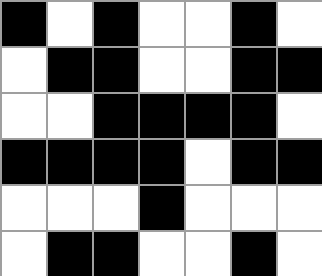[["black", "white", "black", "white", "white", "black", "white"], ["white", "black", "black", "white", "white", "black", "black"], ["white", "white", "black", "black", "black", "black", "white"], ["black", "black", "black", "black", "white", "black", "black"], ["white", "white", "white", "black", "white", "white", "white"], ["white", "black", "black", "white", "white", "black", "white"]]